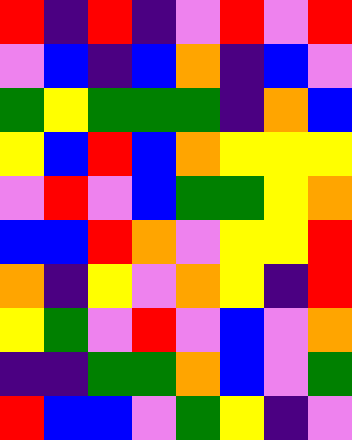[["red", "indigo", "red", "indigo", "violet", "red", "violet", "red"], ["violet", "blue", "indigo", "blue", "orange", "indigo", "blue", "violet"], ["green", "yellow", "green", "green", "green", "indigo", "orange", "blue"], ["yellow", "blue", "red", "blue", "orange", "yellow", "yellow", "yellow"], ["violet", "red", "violet", "blue", "green", "green", "yellow", "orange"], ["blue", "blue", "red", "orange", "violet", "yellow", "yellow", "red"], ["orange", "indigo", "yellow", "violet", "orange", "yellow", "indigo", "red"], ["yellow", "green", "violet", "red", "violet", "blue", "violet", "orange"], ["indigo", "indigo", "green", "green", "orange", "blue", "violet", "green"], ["red", "blue", "blue", "violet", "green", "yellow", "indigo", "violet"]]